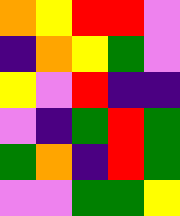[["orange", "yellow", "red", "red", "violet"], ["indigo", "orange", "yellow", "green", "violet"], ["yellow", "violet", "red", "indigo", "indigo"], ["violet", "indigo", "green", "red", "green"], ["green", "orange", "indigo", "red", "green"], ["violet", "violet", "green", "green", "yellow"]]